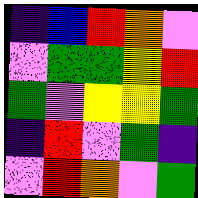[["indigo", "blue", "red", "orange", "violet"], ["violet", "green", "green", "yellow", "red"], ["green", "violet", "yellow", "yellow", "green"], ["indigo", "red", "violet", "green", "indigo"], ["violet", "red", "orange", "violet", "green"]]